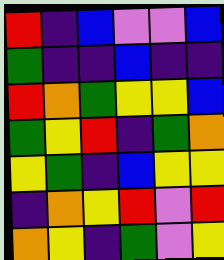[["red", "indigo", "blue", "violet", "violet", "blue"], ["green", "indigo", "indigo", "blue", "indigo", "indigo"], ["red", "orange", "green", "yellow", "yellow", "blue"], ["green", "yellow", "red", "indigo", "green", "orange"], ["yellow", "green", "indigo", "blue", "yellow", "yellow"], ["indigo", "orange", "yellow", "red", "violet", "red"], ["orange", "yellow", "indigo", "green", "violet", "yellow"]]